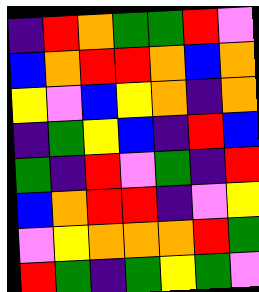[["indigo", "red", "orange", "green", "green", "red", "violet"], ["blue", "orange", "red", "red", "orange", "blue", "orange"], ["yellow", "violet", "blue", "yellow", "orange", "indigo", "orange"], ["indigo", "green", "yellow", "blue", "indigo", "red", "blue"], ["green", "indigo", "red", "violet", "green", "indigo", "red"], ["blue", "orange", "red", "red", "indigo", "violet", "yellow"], ["violet", "yellow", "orange", "orange", "orange", "red", "green"], ["red", "green", "indigo", "green", "yellow", "green", "violet"]]